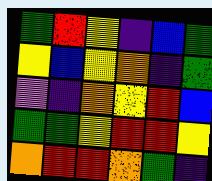[["green", "red", "yellow", "indigo", "blue", "green"], ["yellow", "blue", "yellow", "orange", "indigo", "green"], ["violet", "indigo", "orange", "yellow", "red", "blue"], ["green", "green", "yellow", "red", "red", "yellow"], ["orange", "red", "red", "orange", "green", "indigo"]]